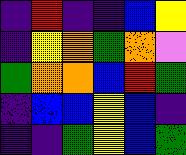[["indigo", "red", "indigo", "indigo", "blue", "yellow"], ["indigo", "yellow", "orange", "green", "orange", "violet"], ["green", "orange", "orange", "blue", "red", "green"], ["indigo", "blue", "blue", "yellow", "blue", "indigo"], ["indigo", "indigo", "green", "yellow", "blue", "green"]]